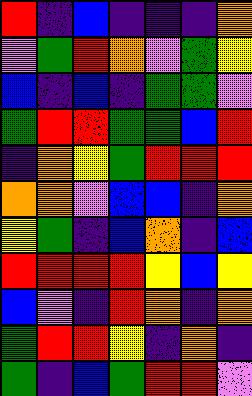[["red", "indigo", "blue", "indigo", "indigo", "indigo", "orange"], ["violet", "green", "red", "orange", "violet", "green", "yellow"], ["blue", "indigo", "blue", "indigo", "green", "green", "violet"], ["green", "red", "red", "green", "green", "blue", "red"], ["indigo", "orange", "yellow", "green", "red", "red", "red"], ["orange", "orange", "violet", "blue", "blue", "indigo", "orange"], ["yellow", "green", "indigo", "blue", "orange", "indigo", "blue"], ["red", "red", "red", "red", "yellow", "blue", "yellow"], ["blue", "violet", "indigo", "red", "orange", "indigo", "orange"], ["green", "red", "red", "yellow", "indigo", "orange", "indigo"], ["green", "indigo", "blue", "green", "red", "red", "violet"]]